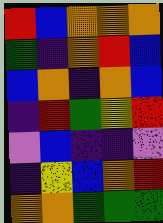[["red", "blue", "orange", "orange", "orange"], ["green", "indigo", "orange", "red", "blue"], ["blue", "orange", "indigo", "orange", "blue"], ["indigo", "red", "green", "yellow", "red"], ["violet", "blue", "indigo", "indigo", "violet"], ["indigo", "yellow", "blue", "orange", "red"], ["orange", "orange", "green", "green", "green"]]